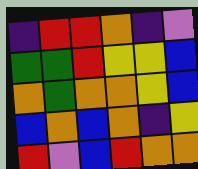[["indigo", "red", "red", "orange", "indigo", "violet"], ["green", "green", "red", "yellow", "yellow", "blue"], ["orange", "green", "orange", "orange", "yellow", "blue"], ["blue", "orange", "blue", "orange", "indigo", "yellow"], ["red", "violet", "blue", "red", "orange", "orange"]]